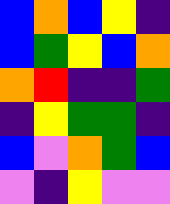[["blue", "orange", "blue", "yellow", "indigo"], ["blue", "green", "yellow", "blue", "orange"], ["orange", "red", "indigo", "indigo", "green"], ["indigo", "yellow", "green", "green", "indigo"], ["blue", "violet", "orange", "green", "blue"], ["violet", "indigo", "yellow", "violet", "violet"]]